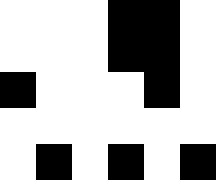[["white", "white", "white", "black", "black", "white"], ["white", "white", "white", "black", "black", "white"], ["black", "white", "white", "white", "black", "white"], ["white", "white", "white", "white", "white", "white"], ["white", "black", "white", "black", "white", "black"]]